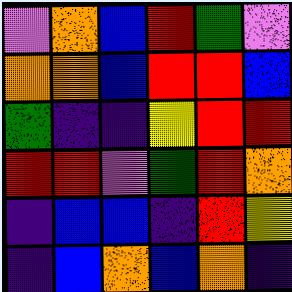[["violet", "orange", "blue", "red", "green", "violet"], ["orange", "orange", "blue", "red", "red", "blue"], ["green", "indigo", "indigo", "yellow", "red", "red"], ["red", "red", "violet", "green", "red", "orange"], ["indigo", "blue", "blue", "indigo", "red", "yellow"], ["indigo", "blue", "orange", "blue", "orange", "indigo"]]